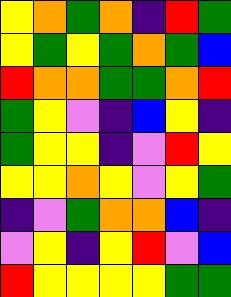[["yellow", "orange", "green", "orange", "indigo", "red", "green"], ["yellow", "green", "yellow", "green", "orange", "green", "blue"], ["red", "orange", "orange", "green", "green", "orange", "red"], ["green", "yellow", "violet", "indigo", "blue", "yellow", "indigo"], ["green", "yellow", "yellow", "indigo", "violet", "red", "yellow"], ["yellow", "yellow", "orange", "yellow", "violet", "yellow", "green"], ["indigo", "violet", "green", "orange", "orange", "blue", "indigo"], ["violet", "yellow", "indigo", "yellow", "red", "violet", "blue"], ["red", "yellow", "yellow", "yellow", "yellow", "green", "green"]]